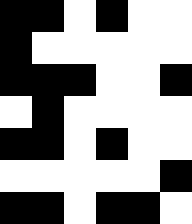[["black", "black", "white", "black", "white", "white"], ["black", "white", "white", "white", "white", "white"], ["black", "black", "black", "white", "white", "black"], ["white", "black", "white", "white", "white", "white"], ["black", "black", "white", "black", "white", "white"], ["white", "white", "white", "white", "white", "black"], ["black", "black", "white", "black", "black", "white"]]